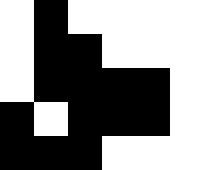[["white", "black", "white", "white", "white", "white"], ["white", "black", "black", "white", "white", "white"], ["white", "black", "black", "black", "black", "white"], ["black", "white", "black", "black", "black", "white"], ["black", "black", "black", "white", "white", "white"]]